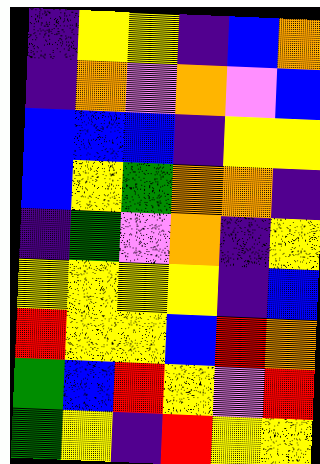[["indigo", "yellow", "yellow", "indigo", "blue", "orange"], ["indigo", "orange", "violet", "orange", "violet", "blue"], ["blue", "blue", "blue", "indigo", "yellow", "yellow"], ["blue", "yellow", "green", "orange", "orange", "indigo"], ["indigo", "green", "violet", "orange", "indigo", "yellow"], ["yellow", "yellow", "yellow", "yellow", "indigo", "blue"], ["red", "yellow", "yellow", "blue", "red", "orange"], ["green", "blue", "red", "yellow", "violet", "red"], ["green", "yellow", "indigo", "red", "yellow", "yellow"]]